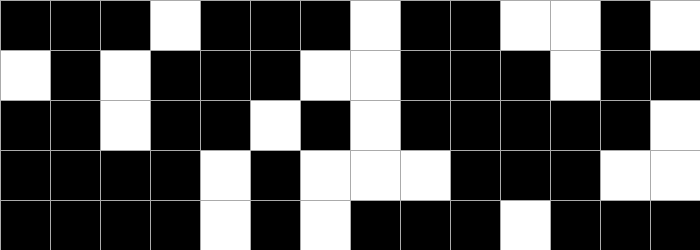[["black", "black", "black", "white", "black", "black", "black", "white", "black", "black", "white", "white", "black", "white"], ["white", "black", "white", "black", "black", "black", "white", "white", "black", "black", "black", "white", "black", "black"], ["black", "black", "white", "black", "black", "white", "black", "white", "black", "black", "black", "black", "black", "white"], ["black", "black", "black", "black", "white", "black", "white", "white", "white", "black", "black", "black", "white", "white"], ["black", "black", "black", "black", "white", "black", "white", "black", "black", "black", "white", "black", "black", "black"]]